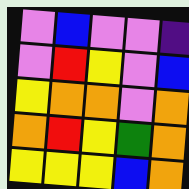[["violet", "blue", "violet", "violet", "indigo"], ["violet", "red", "yellow", "violet", "blue"], ["yellow", "orange", "orange", "violet", "orange"], ["orange", "red", "yellow", "green", "orange"], ["yellow", "yellow", "yellow", "blue", "orange"]]